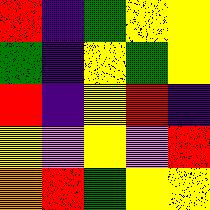[["red", "indigo", "green", "yellow", "yellow"], ["green", "indigo", "yellow", "green", "yellow"], ["red", "indigo", "yellow", "red", "indigo"], ["yellow", "violet", "yellow", "violet", "red"], ["orange", "red", "green", "yellow", "yellow"]]